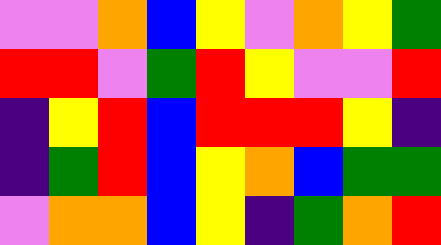[["violet", "violet", "orange", "blue", "yellow", "violet", "orange", "yellow", "green"], ["red", "red", "violet", "green", "red", "yellow", "violet", "violet", "red"], ["indigo", "yellow", "red", "blue", "red", "red", "red", "yellow", "indigo"], ["indigo", "green", "red", "blue", "yellow", "orange", "blue", "green", "green"], ["violet", "orange", "orange", "blue", "yellow", "indigo", "green", "orange", "red"]]